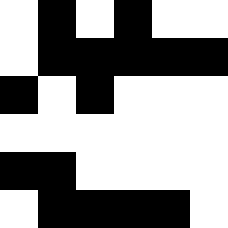[["white", "black", "white", "black", "white", "white"], ["white", "black", "black", "black", "black", "black"], ["black", "white", "black", "white", "white", "white"], ["white", "white", "white", "white", "white", "white"], ["black", "black", "white", "white", "white", "white"], ["white", "black", "black", "black", "black", "white"]]